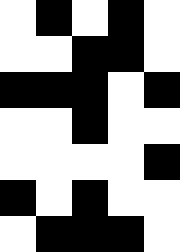[["white", "black", "white", "black", "white"], ["white", "white", "black", "black", "white"], ["black", "black", "black", "white", "black"], ["white", "white", "black", "white", "white"], ["white", "white", "white", "white", "black"], ["black", "white", "black", "white", "white"], ["white", "black", "black", "black", "white"]]